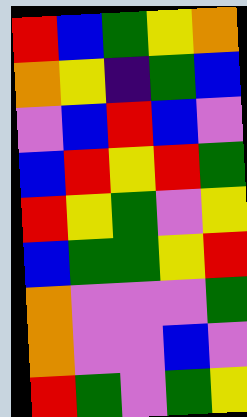[["red", "blue", "green", "yellow", "orange"], ["orange", "yellow", "indigo", "green", "blue"], ["violet", "blue", "red", "blue", "violet"], ["blue", "red", "yellow", "red", "green"], ["red", "yellow", "green", "violet", "yellow"], ["blue", "green", "green", "yellow", "red"], ["orange", "violet", "violet", "violet", "green"], ["orange", "violet", "violet", "blue", "violet"], ["red", "green", "violet", "green", "yellow"]]